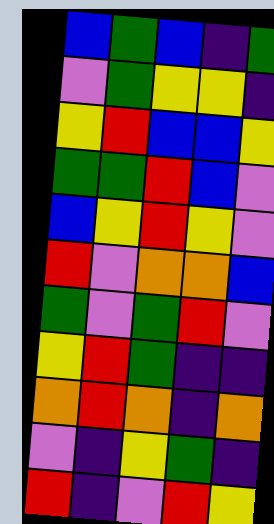[["blue", "green", "blue", "indigo", "green"], ["violet", "green", "yellow", "yellow", "indigo"], ["yellow", "red", "blue", "blue", "yellow"], ["green", "green", "red", "blue", "violet"], ["blue", "yellow", "red", "yellow", "violet"], ["red", "violet", "orange", "orange", "blue"], ["green", "violet", "green", "red", "violet"], ["yellow", "red", "green", "indigo", "indigo"], ["orange", "red", "orange", "indigo", "orange"], ["violet", "indigo", "yellow", "green", "indigo"], ["red", "indigo", "violet", "red", "yellow"]]